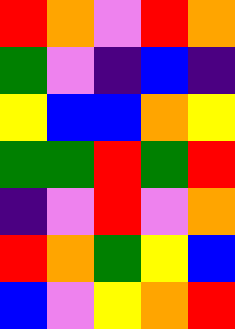[["red", "orange", "violet", "red", "orange"], ["green", "violet", "indigo", "blue", "indigo"], ["yellow", "blue", "blue", "orange", "yellow"], ["green", "green", "red", "green", "red"], ["indigo", "violet", "red", "violet", "orange"], ["red", "orange", "green", "yellow", "blue"], ["blue", "violet", "yellow", "orange", "red"]]